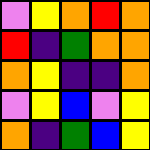[["violet", "yellow", "orange", "red", "orange"], ["red", "indigo", "green", "orange", "orange"], ["orange", "yellow", "indigo", "indigo", "orange"], ["violet", "yellow", "blue", "violet", "yellow"], ["orange", "indigo", "green", "blue", "yellow"]]